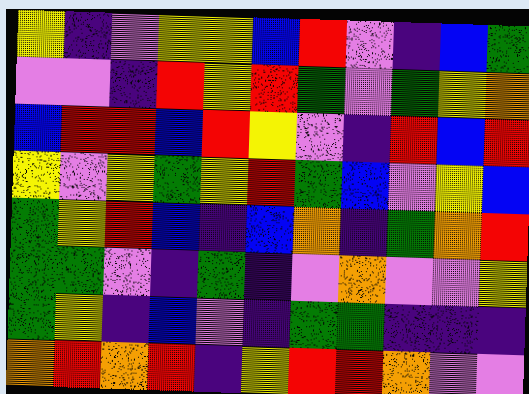[["yellow", "indigo", "violet", "yellow", "yellow", "blue", "red", "violet", "indigo", "blue", "green"], ["violet", "violet", "indigo", "red", "yellow", "red", "green", "violet", "green", "yellow", "orange"], ["blue", "red", "red", "blue", "red", "yellow", "violet", "indigo", "red", "blue", "red"], ["yellow", "violet", "yellow", "green", "yellow", "red", "green", "blue", "violet", "yellow", "blue"], ["green", "yellow", "red", "blue", "indigo", "blue", "orange", "indigo", "green", "orange", "red"], ["green", "green", "violet", "indigo", "green", "indigo", "violet", "orange", "violet", "violet", "yellow"], ["green", "yellow", "indigo", "blue", "violet", "indigo", "green", "green", "indigo", "indigo", "indigo"], ["orange", "red", "orange", "red", "indigo", "yellow", "red", "red", "orange", "violet", "violet"]]